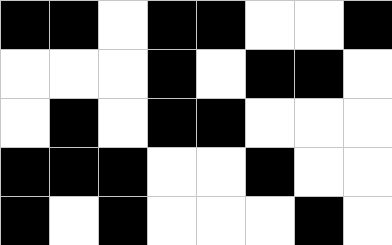[["black", "black", "white", "black", "black", "white", "white", "black"], ["white", "white", "white", "black", "white", "black", "black", "white"], ["white", "black", "white", "black", "black", "white", "white", "white"], ["black", "black", "black", "white", "white", "black", "white", "white"], ["black", "white", "black", "white", "white", "white", "black", "white"]]